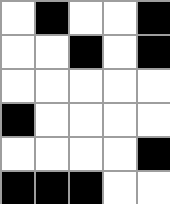[["white", "black", "white", "white", "black"], ["white", "white", "black", "white", "black"], ["white", "white", "white", "white", "white"], ["black", "white", "white", "white", "white"], ["white", "white", "white", "white", "black"], ["black", "black", "black", "white", "white"]]